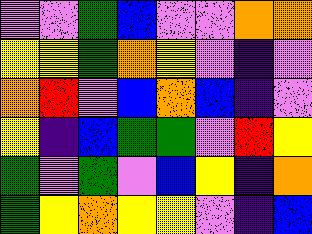[["violet", "violet", "green", "blue", "violet", "violet", "orange", "orange"], ["yellow", "yellow", "green", "orange", "yellow", "violet", "indigo", "violet"], ["orange", "red", "violet", "blue", "orange", "blue", "indigo", "violet"], ["yellow", "indigo", "blue", "green", "green", "violet", "red", "yellow"], ["green", "violet", "green", "violet", "blue", "yellow", "indigo", "orange"], ["green", "yellow", "orange", "yellow", "yellow", "violet", "indigo", "blue"]]